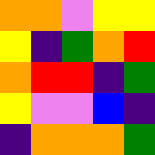[["orange", "orange", "violet", "yellow", "yellow"], ["yellow", "indigo", "green", "orange", "red"], ["orange", "red", "red", "indigo", "green"], ["yellow", "violet", "violet", "blue", "indigo"], ["indigo", "orange", "orange", "orange", "green"]]